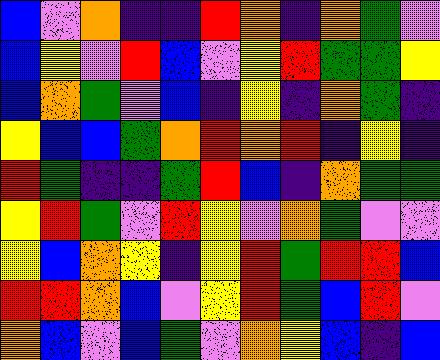[["blue", "violet", "orange", "indigo", "indigo", "red", "orange", "indigo", "orange", "green", "violet"], ["blue", "yellow", "violet", "red", "blue", "violet", "yellow", "red", "green", "green", "yellow"], ["blue", "orange", "green", "violet", "blue", "indigo", "yellow", "indigo", "orange", "green", "indigo"], ["yellow", "blue", "blue", "green", "orange", "red", "orange", "red", "indigo", "yellow", "indigo"], ["red", "green", "indigo", "indigo", "green", "red", "blue", "indigo", "orange", "green", "green"], ["yellow", "red", "green", "violet", "red", "yellow", "violet", "orange", "green", "violet", "violet"], ["yellow", "blue", "orange", "yellow", "indigo", "yellow", "red", "green", "red", "red", "blue"], ["red", "red", "orange", "blue", "violet", "yellow", "red", "green", "blue", "red", "violet"], ["orange", "blue", "violet", "blue", "green", "violet", "orange", "yellow", "blue", "indigo", "blue"]]